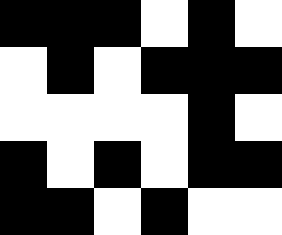[["black", "black", "black", "white", "black", "white"], ["white", "black", "white", "black", "black", "black"], ["white", "white", "white", "white", "black", "white"], ["black", "white", "black", "white", "black", "black"], ["black", "black", "white", "black", "white", "white"]]